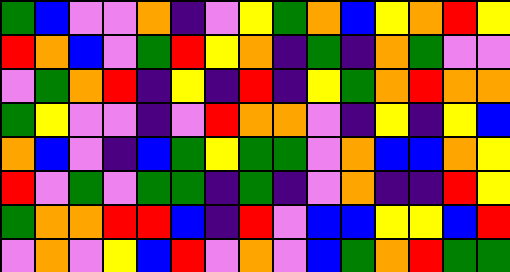[["green", "blue", "violet", "violet", "orange", "indigo", "violet", "yellow", "green", "orange", "blue", "yellow", "orange", "red", "yellow"], ["red", "orange", "blue", "violet", "green", "red", "yellow", "orange", "indigo", "green", "indigo", "orange", "green", "violet", "violet"], ["violet", "green", "orange", "red", "indigo", "yellow", "indigo", "red", "indigo", "yellow", "green", "orange", "red", "orange", "orange"], ["green", "yellow", "violet", "violet", "indigo", "violet", "red", "orange", "orange", "violet", "indigo", "yellow", "indigo", "yellow", "blue"], ["orange", "blue", "violet", "indigo", "blue", "green", "yellow", "green", "green", "violet", "orange", "blue", "blue", "orange", "yellow"], ["red", "violet", "green", "violet", "green", "green", "indigo", "green", "indigo", "violet", "orange", "indigo", "indigo", "red", "yellow"], ["green", "orange", "orange", "red", "red", "blue", "indigo", "red", "violet", "blue", "blue", "yellow", "yellow", "blue", "red"], ["violet", "orange", "violet", "yellow", "blue", "red", "violet", "orange", "violet", "blue", "green", "orange", "red", "green", "green"]]